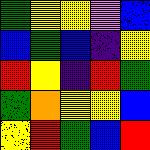[["green", "yellow", "yellow", "violet", "blue"], ["blue", "green", "blue", "indigo", "yellow"], ["red", "yellow", "indigo", "red", "green"], ["green", "orange", "yellow", "yellow", "blue"], ["yellow", "red", "green", "blue", "red"]]